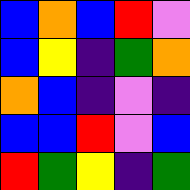[["blue", "orange", "blue", "red", "violet"], ["blue", "yellow", "indigo", "green", "orange"], ["orange", "blue", "indigo", "violet", "indigo"], ["blue", "blue", "red", "violet", "blue"], ["red", "green", "yellow", "indigo", "green"]]